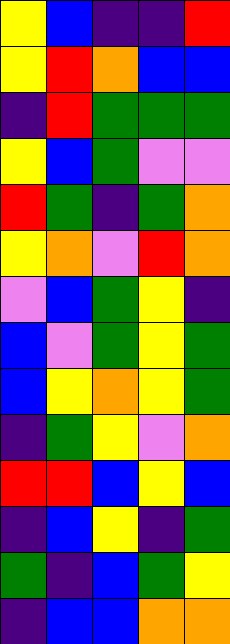[["yellow", "blue", "indigo", "indigo", "red"], ["yellow", "red", "orange", "blue", "blue"], ["indigo", "red", "green", "green", "green"], ["yellow", "blue", "green", "violet", "violet"], ["red", "green", "indigo", "green", "orange"], ["yellow", "orange", "violet", "red", "orange"], ["violet", "blue", "green", "yellow", "indigo"], ["blue", "violet", "green", "yellow", "green"], ["blue", "yellow", "orange", "yellow", "green"], ["indigo", "green", "yellow", "violet", "orange"], ["red", "red", "blue", "yellow", "blue"], ["indigo", "blue", "yellow", "indigo", "green"], ["green", "indigo", "blue", "green", "yellow"], ["indigo", "blue", "blue", "orange", "orange"]]